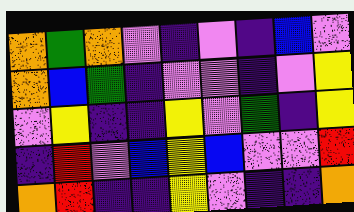[["orange", "green", "orange", "violet", "indigo", "violet", "indigo", "blue", "violet"], ["orange", "blue", "green", "indigo", "violet", "violet", "indigo", "violet", "yellow"], ["violet", "yellow", "indigo", "indigo", "yellow", "violet", "green", "indigo", "yellow"], ["indigo", "red", "violet", "blue", "yellow", "blue", "violet", "violet", "red"], ["orange", "red", "indigo", "indigo", "yellow", "violet", "indigo", "indigo", "orange"]]